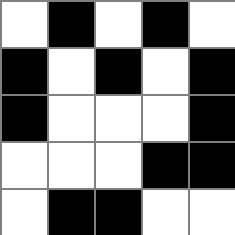[["white", "black", "white", "black", "white"], ["black", "white", "black", "white", "black"], ["black", "white", "white", "white", "black"], ["white", "white", "white", "black", "black"], ["white", "black", "black", "white", "white"]]